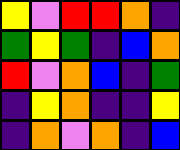[["yellow", "violet", "red", "red", "orange", "indigo"], ["green", "yellow", "green", "indigo", "blue", "orange"], ["red", "violet", "orange", "blue", "indigo", "green"], ["indigo", "yellow", "orange", "indigo", "indigo", "yellow"], ["indigo", "orange", "violet", "orange", "indigo", "blue"]]